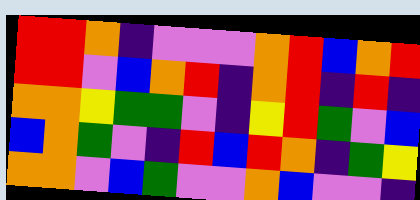[["red", "red", "orange", "indigo", "violet", "violet", "violet", "orange", "red", "blue", "orange", "red"], ["red", "red", "violet", "blue", "orange", "red", "indigo", "orange", "red", "indigo", "red", "indigo"], ["orange", "orange", "yellow", "green", "green", "violet", "indigo", "yellow", "red", "green", "violet", "blue"], ["blue", "orange", "green", "violet", "indigo", "red", "blue", "red", "orange", "indigo", "green", "yellow"], ["orange", "orange", "violet", "blue", "green", "violet", "violet", "orange", "blue", "violet", "violet", "indigo"]]